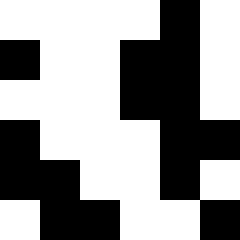[["white", "white", "white", "white", "black", "white"], ["black", "white", "white", "black", "black", "white"], ["white", "white", "white", "black", "black", "white"], ["black", "white", "white", "white", "black", "black"], ["black", "black", "white", "white", "black", "white"], ["white", "black", "black", "white", "white", "black"]]